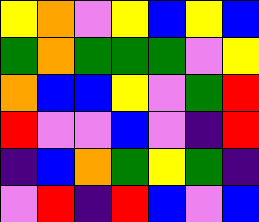[["yellow", "orange", "violet", "yellow", "blue", "yellow", "blue"], ["green", "orange", "green", "green", "green", "violet", "yellow"], ["orange", "blue", "blue", "yellow", "violet", "green", "red"], ["red", "violet", "violet", "blue", "violet", "indigo", "red"], ["indigo", "blue", "orange", "green", "yellow", "green", "indigo"], ["violet", "red", "indigo", "red", "blue", "violet", "blue"]]